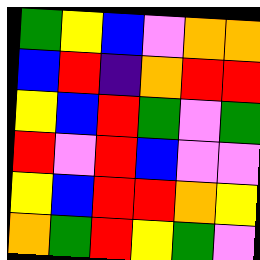[["green", "yellow", "blue", "violet", "orange", "orange"], ["blue", "red", "indigo", "orange", "red", "red"], ["yellow", "blue", "red", "green", "violet", "green"], ["red", "violet", "red", "blue", "violet", "violet"], ["yellow", "blue", "red", "red", "orange", "yellow"], ["orange", "green", "red", "yellow", "green", "violet"]]